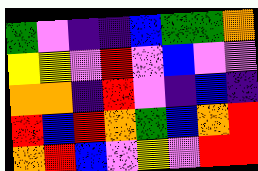[["green", "violet", "indigo", "indigo", "blue", "green", "green", "orange"], ["yellow", "yellow", "violet", "red", "violet", "blue", "violet", "violet"], ["orange", "orange", "indigo", "red", "violet", "indigo", "blue", "indigo"], ["red", "blue", "red", "orange", "green", "blue", "orange", "red"], ["orange", "red", "blue", "violet", "yellow", "violet", "red", "red"]]